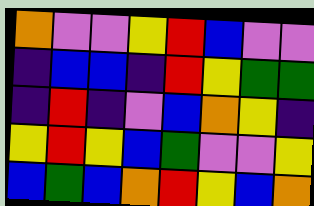[["orange", "violet", "violet", "yellow", "red", "blue", "violet", "violet"], ["indigo", "blue", "blue", "indigo", "red", "yellow", "green", "green"], ["indigo", "red", "indigo", "violet", "blue", "orange", "yellow", "indigo"], ["yellow", "red", "yellow", "blue", "green", "violet", "violet", "yellow"], ["blue", "green", "blue", "orange", "red", "yellow", "blue", "orange"]]